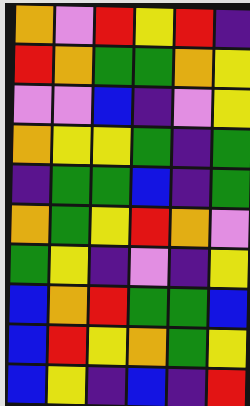[["orange", "violet", "red", "yellow", "red", "indigo"], ["red", "orange", "green", "green", "orange", "yellow"], ["violet", "violet", "blue", "indigo", "violet", "yellow"], ["orange", "yellow", "yellow", "green", "indigo", "green"], ["indigo", "green", "green", "blue", "indigo", "green"], ["orange", "green", "yellow", "red", "orange", "violet"], ["green", "yellow", "indigo", "violet", "indigo", "yellow"], ["blue", "orange", "red", "green", "green", "blue"], ["blue", "red", "yellow", "orange", "green", "yellow"], ["blue", "yellow", "indigo", "blue", "indigo", "red"]]